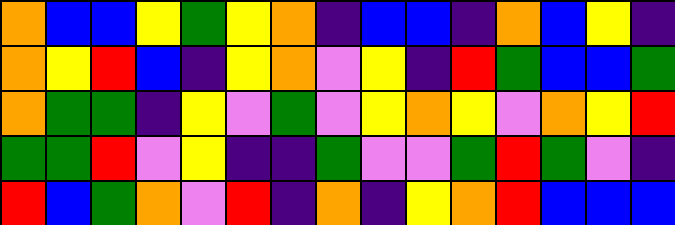[["orange", "blue", "blue", "yellow", "green", "yellow", "orange", "indigo", "blue", "blue", "indigo", "orange", "blue", "yellow", "indigo"], ["orange", "yellow", "red", "blue", "indigo", "yellow", "orange", "violet", "yellow", "indigo", "red", "green", "blue", "blue", "green"], ["orange", "green", "green", "indigo", "yellow", "violet", "green", "violet", "yellow", "orange", "yellow", "violet", "orange", "yellow", "red"], ["green", "green", "red", "violet", "yellow", "indigo", "indigo", "green", "violet", "violet", "green", "red", "green", "violet", "indigo"], ["red", "blue", "green", "orange", "violet", "red", "indigo", "orange", "indigo", "yellow", "orange", "red", "blue", "blue", "blue"]]